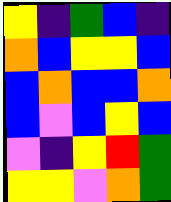[["yellow", "indigo", "green", "blue", "indigo"], ["orange", "blue", "yellow", "yellow", "blue"], ["blue", "orange", "blue", "blue", "orange"], ["blue", "violet", "blue", "yellow", "blue"], ["violet", "indigo", "yellow", "red", "green"], ["yellow", "yellow", "violet", "orange", "green"]]